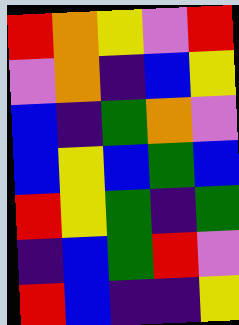[["red", "orange", "yellow", "violet", "red"], ["violet", "orange", "indigo", "blue", "yellow"], ["blue", "indigo", "green", "orange", "violet"], ["blue", "yellow", "blue", "green", "blue"], ["red", "yellow", "green", "indigo", "green"], ["indigo", "blue", "green", "red", "violet"], ["red", "blue", "indigo", "indigo", "yellow"]]